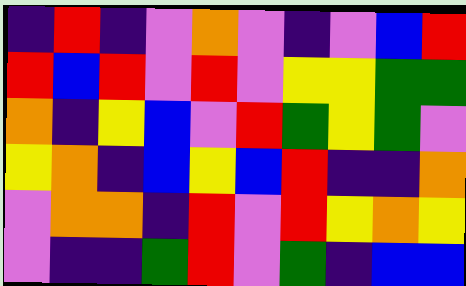[["indigo", "red", "indigo", "violet", "orange", "violet", "indigo", "violet", "blue", "red"], ["red", "blue", "red", "violet", "red", "violet", "yellow", "yellow", "green", "green"], ["orange", "indigo", "yellow", "blue", "violet", "red", "green", "yellow", "green", "violet"], ["yellow", "orange", "indigo", "blue", "yellow", "blue", "red", "indigo", "indigo", "orange"], ["violet", "orange", "orange", "indigo", "red", "violet", "red", "yellow", "orange", "yellow"], ["violet", "indigo", "indigo", "green", "red", "violet", "green", "indigo", "blue", "blue"]]